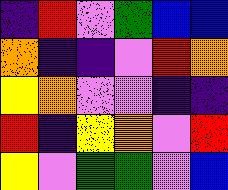[["indigo", "red", "violet", "green", "blue", "blue"], ["orange", "indigo", "indigo", "violet", "red", "orange"], ["yellow", "orange", "violet", "violet", "indigo", "indigo"], ["red", "indigo", "yellow", "orange", "violet", "red"], ["yellow", "violet", "green", "green", "violet", "blue"]]